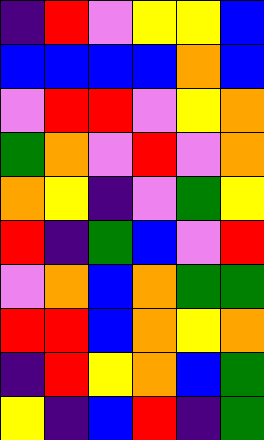[["indigo", "red", "violet", "yellow", "yellow", "blue"], ["blue", "blue", "blue", "blue", "orange", "blue"], ["violet", "red", "red", "violet", "yellow", "orange"], ["green", "orange", "violet", "red", "violet", "orange"], ["orange", "yellow", "indigo", "violet", "green", "yellow"], ["red", "indigo", "green", "blue", "violet", "red"], ["violet", "orange", "blue", "orange", "green", "green"], ["red", "red", "blue", "orange", "yellow", "orange"], ["indigo", "red", "yellow", "orange", "blue", "green"], ["yellow", "indigo", "blue", "red", "indigo", "green"]]